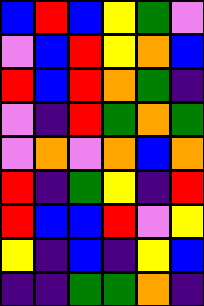[["blue", "red", "blue", "yellow", "green", "violet"], ["violet", "blue", "red", "yellow", "orange", "blue"], ["red", "blue", "red", "orange", "green", "indigo"], ["violet", "indigo", "red", "green", "orange", "green"], ["violet", "orange", "violet", "orange", "blue", "orange"], ["red", "indigo", "green", "yellow", "indigo", "red"], ["red", "blue", "blue", "red", "violet", "yellow"], ["yellow", "indigo", "blue", "indigo", "yellow", "blue"], ["indigo", "indigo", "green", "green", "orange", "indigo"]]